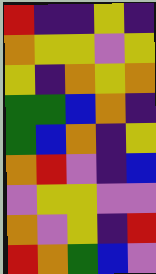[["red", "indigo", "indigo", "yellow", "indigo"], ["orange", "yellow", "yellow", "violet", "yellow"], ["yellow", "indigo", "orange", "yellow", "orange"], ["green", "green", "blue", "orange", "indigo"], ["green", "blue", "orange", "indigo", "yellow"], ["orange", "red", "violet", "indigo", "blue"], ["violet", "yellow", "yellow", "violet", "violet"], ["orange", "violet", "yellow", "indigo", "red"], ["red", "orange", "green", "blue", "violet"]]